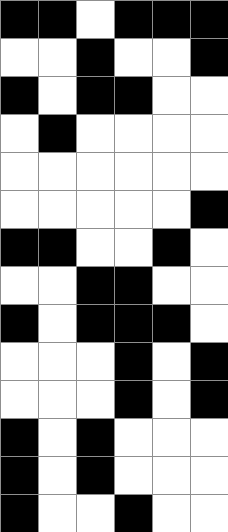[["black", "black", "white", "black", "black", "black"], ["white", "white", "black", "white", "white", "black"], ["black", "white", "black", "black", "white", "white"], ["white", "black", "white", "white", "white", "white"], ["white", "white", "white", "white", "white", "white"], ["white", "white", "white", "white", "white", "black"], ["black", "black", "white", "white", "black", "white"], ["white", "white", "black", "black", "white", "white"], ["black", "white", "black", "black", "black", "white"], ["white", "white", "white", "black", "white", "black"], ["white", "white", "white", "black", "white", "black"], ["black", "white", "black", "white", "white", "white"], ["black", "white", "black", "white", "white", "white"], ["black", "white", "white", "black", "white", "white"]]